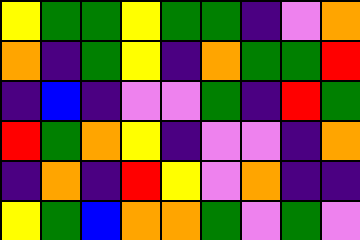[["yellow", "green", "green", "yellow", "green", "green", "indigo", "violet", "orange"], ["orange", "indigo", "green", "yellow", "indigo", "orange", "green", "green", "red"], ["indigo", "blue", "indigo", "violet", "violet", "green", "indigo", "red", "green"], ["red", "green", "orange", "yellow", "indigo", "violet", "violet", "indigo", "orange"], ["indigo", "orange", "indigo", "red", "yellow", "violet", "orange", "indigo", "indigo"], ["yellow", "green", "blue", "orange", "orange", "green", "violet", "green", "violet"]]